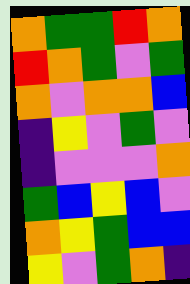[["orange", "green", "green", "red", "orange"], ["red", "orange", "green", "violet", "green"], ["orange", "violet", "orange", "orange", "blue"], ["indigo", "yellow", "violet", "green", "violet"], ["indigo", "violet", "violet", "violet", "orange"], ["green", "blue", "yellow", "blue", "violet"], ["orange", "yellow", "green", "blue", "blue"], ["yellow", "violet", "green", "orange", "indigo"]]